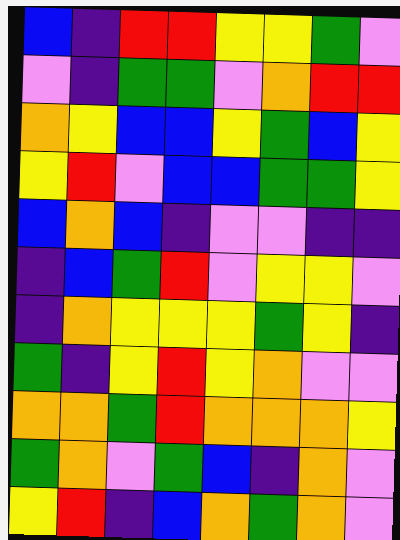[["blue", "indigo", "red", "red", "yellow", "yellow", "green", "violet"], ["violet", "indigo", "green", "green", "violet", "orange", "red", "red"], ["orange", "yellow", "blue", "blue", "yellow", "green", "blue", "yellow"], ["yellow", "red", "violet", "blue", "blue", "green", "green", "yellow"], ["blue", "orange", "blue", "indigo", "violet", "violet", "indigo", "indigo"], ["indigo", "blue", "green", "red", "violet", "yellow", "yellow", "violet"], ["indigo", "orange", "yellow", "yellow", "yellow", "green", "yellow", "indigo"], ["green", "indigo", "yellow", "red", "yellow", "orange", "violet", "violet"], ["orange", "orange", "green", "red", "orange", "orange", "orange", "yellow"], ["green", "orange", "violet", "green", "blue", "indigo", "orange", "violet"], ["yellow", "red", "indigo", "blue", "orange", "green", "orange", "violet"]]